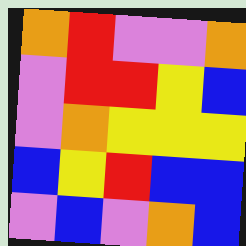[["orange", "red", "violet", "violet", "orange"], ["violet", "red", "red", "yellow", "blue"], ["violet", "orange", "yellow", "yellow", "yellow"], ["blue", "yellow", "red", "blue", "blue"], ["violet", "blue", "violet", "orange", "blue"]]